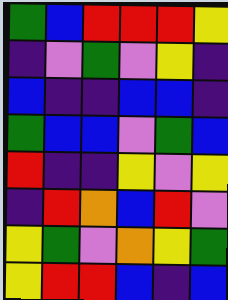[["green", "blue", "red", "red", "red", "yellow"], ["indigo", "violet", "green", "violet", "yellow", "indigo"], ["blue", "indigo", "indigo", "blue", "blue", "indigo"], ["green", "blue", "blue", "violet", "green", "blue"], ["red", "indigo", "indigo", "yellow", "violet", "yellow"], ["indigo", "red", "orange", "blue", "red", "violet"], ["yellow", "green", "violet", "orange", "yellow", "green"], ["yellow", "red", "red", "blue", "indigo", "blue"]]